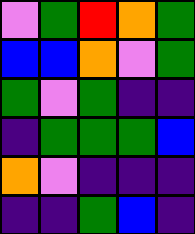[["violet", "green", "red", "orange", "green"], ["blue", "blue", "orange", "violet", "green"], ["green", "violet", "green", "indigo", "indigo"], ["indigo", "green", "green", "green", "blue"], ["orange", "violet", "indigo", "indigo", "indigo"], ["indigo", "indigo", "green", "blue", "indigo"]]